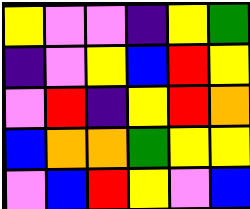[["yellow", "violet", "violet", "indigo", "yellow", "green"], ["indigo", "violet", "yellow", "blue", "red", "yellow"], ["violet", "red", "indigo", "yellow", "red", "orange"], ["blue", "orange", "orange", "green", "yellow", "yellow"], ["violet", "blue", "red", "yellow", "violet", "blue"]]